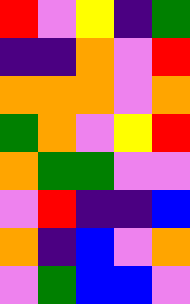[["red", "violet", "yellow", "indigo", "green"], ["indigo", "indigo", "orange", "violet", "red"], ["orange", "orange", "orange", "violet", "orange"], ["green", "orange", "violet", "yellow", "red"], ["orange", "green", "green", "violet", "violet"], ["violet", "red", "indigo", "indigo", "blue"], ["orange", "indigo", "blue", "violet", "orange"], ["violet", "green", "blue", "blue", "violet"]]